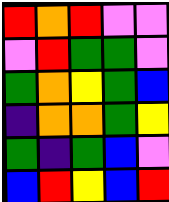[["red", "orange", "red", "violet", "violet"], ["violet", "red", "green", "green", "violet"], ["green", "orange", "yellow", "green", "blue"], ["indigo", "orange", "orange", "green", "yellow"], ["green", "indigo", "green", "blue", "violet"], ["blue", "red", "yellow", "blue", "red"]]